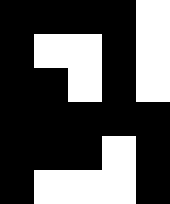[["black", "black", "black", "black", "white"], ["black", "white", "white", "black", "white"], ["black", "black", "white", "black", "white"], ["black", "black", "black", "black", "black"], ["black", "black", "black", "white", "black"], ["black", "white", "white", "white", "black"]]